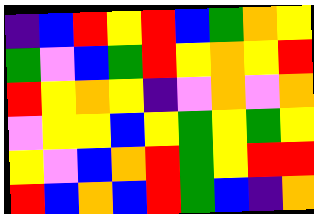[["indigo", "blue", "red", "yellow", "red", "blue", "green", "orange", "yellow"], ["green", "violet", "blue", "green", "red", "yellow", "orange", "yellow", "red"], ["red", "yellow", "orange", "yellow", "indigo", "violet", "orange", "violet", "orange"], ["violet", "yellow", "yellow", "blue", "yellow", "green", "yellow", "green", "yellow"], ["yellow", "violet", "blue", "orange", "red", "green", "yellow", "red", "red"], ["red", "blue", "orange", "blue", "red", "green", "blue", "indigo", "orange"]]